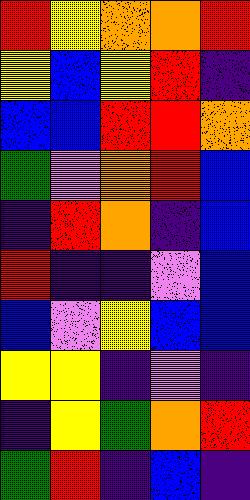[["red", "yellow", "orange", "orange", "red"], ["yellow", "blue", "yellow", "red", "indigo"], ["blue", "blue", "red", "red", "orange"], ["green", "violet", "orange", "red", "blue"], ["indigo", "red", "orange", "indigo", "blue"], ["red", "indigo", "indigo", "violet", "blue"], ["blue", "violet", "yellow", "blue", "blue"], ["yellow", "yellow", "indigo", "violet", "indigo"], ["indigo", "yellow", "green", "orange", "red"], ["green", "red", "indigo", "blue", "indigo"]]